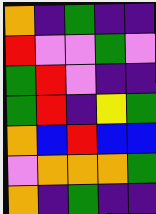[["orange", "indigo", "green", "indigo", "indigo"], ["red", "violet", "violet", "green", "violet"], ["green", "red", "violet", "indigo", "indigo"], ["green", "red", "indigo", "yellow", "green"], ["orange", "blue", "red", "blue", "blue"], ["violet", "orange", "orange", "orange", "green"], ["orange", "indigo", "green", "indigo", "indigo"]]